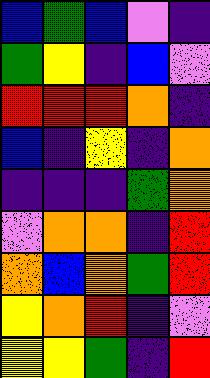[["blue", "green", "blue", "violet", "indigo"], ["green", "yellow", "indigo", "blue", "violet"], ["red", "red", "red", "orange", "indigo"], ["blue", "indigo", "yellow", "indigo", "orange"], ["indigo", "indigo", "indigo", "green", "orange"], ["violet", "orange", "orange", "indigo", "red"], ["orange", "blue", "orange", "green", "red"], ["yellow", "orange", "red", "indigo", "violet"], ["yellow", "yellow", "green", "indigo", "red"]]